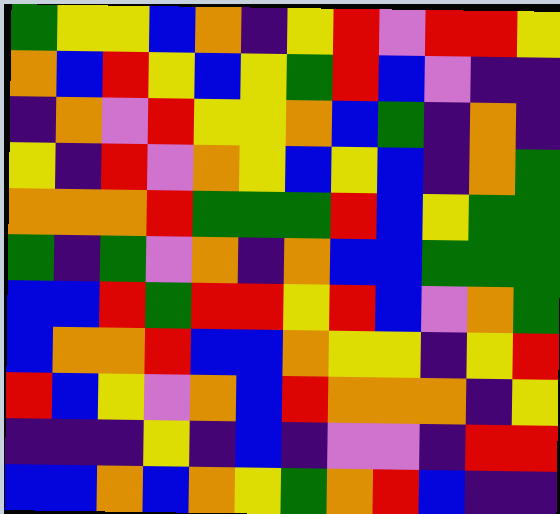[["green", "yellow", "yellow", "blue", "orange", "indigo", "yellow", "red", "violet", "red", "red", "yellow"], ["orange", "blue", "red", "yellow", "blue", "yellow", "green", "red", "blue", "violet", "indigo", "indigo"], ["indigo", "orange", "violet", "red", "yellow", "yellow", "orange", "blue", "green", "indigo", "orange", "indigo"], ["yellow", "indigo", "red", "violet", "orange", "yellow", "blue", "yellow", "blue", "indigo", "orange", "green"], ["orange", "orange", "orange", "red", "green", "green", "green", "red", "blue", "yellow", "green", "green"], ["green", "indigo", "green", "violet", "orange", "indigo", "orange", "blue", "blue", "green", "green", "green"], ["blue", "blue", "red", "green", "red", "red", "yellow", "red", "blue", "violet", "orange", "green"], ["blue", "orange", "orange", "red", "blue", "blue", "orange", "yellow", "yellow", "indigo", "yellow", "red"], ["red", "blue", "yellow", "violet", "orange", "blue", "red", "orange", "orange", "orange", "indigo", "yellow"], ["indigo", "indigo", "indigo", "yellow", "indigo", "blue", "indigo", "violet", "violet", "indigo", "red", "red"], ["blue", "blue", "orange", "blue", "orange", "yellow", "green", "orange", "red", "blue", "indigo", "indigo"]]